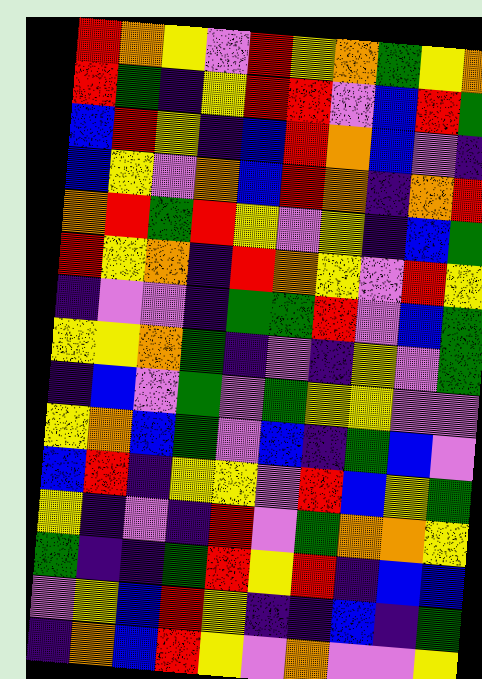[["red", "orange", "yellow", "violet", "red", "yellow", "orange", "green", "yellow", "orange"], ["red", "green", "indigo", "yellow", "red", "red", "violet", "blue", "red", "green"], ["blue", "red", "yellow", "indigo", "blue", "red", "orange", "blue", "violet", "indigo"], ["blue", "yellow", "violet", "orange", "blue", "red", "orange", "indigo", "orange", "red"], ["orange", "red", "green", "red", "yellow", "violet", "yellow", "indigo", "blue", "green"], ["red", "yellow", "orange", "indigo", "red", "orange", "yellow", "violet", "red", "yellow"], ["indigo", "violet", "violet", "indigo", "green", "green", "red", "violet", "blue", "green"], ["yellow", "yellow", "orange", "green", "indigo", "violet", "indigo", "yellow", "violet", "green"], ["indigo", "blue", "violet", "green", "violet", "green", "yellow", "yellow", "violet", "violet"], ["yellow", "orange", "blue", "green", "violet", "blue", "indigo", "green", "blue", "violet"], ["blue", "red", "indigo", "yellow", "yellow", "violet", "red", "blue", "yellow", "green"], ["yellow", "indigo", "violet", "indigo", "red", "violet", "green", "orange", "orange", "yellow"], ["green", "indigo", "indigo", "green", "red", "yellow", "red", "indigo", "blue", "blue"], ["violet", "yellow", "blue", "red", "yellow", "indigo", "indigo", "blue", "indigo", "green"], ["indigo", "orange", "blue", "red", "yellow", "violet", "orange", "violet", "violet", "yellow"]]